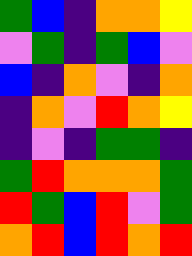[["green", "blue", "indigo", "orange", "orange", "yellow"], ["violet", "green", "indigo", "green", "blue", "violet"], ["blue", "indigo", "orange", "violet", "indigo", "orange"], ["indigo", "orange", "violet", "red", "orange", "yellow"], ["indigo", "violet", "indigo", "green", "green", "indigo"], ["green", "red", "orange", "orange", "orange", "green"], ["red", "green", "blue", "red", "violet", "green"], ["orange", "red", "blue", "red", "orange", "red"]]